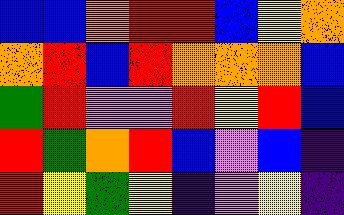[["blue", "blue", "orange", "red", "red", "blue", "yellow", "orange"], ["orange", "red", "blue", "red", "orange", "orange", "orange", "blue"], ["green", "red", "violet", "violet", "red", "yellow", "red", "blue"], ["red", "green", "orange", "red", "blue", "violet", "blue", "indigo"], ["red", "yellow", "green", "yellow", "indigo", "violet", "yellow", "indigo"]]